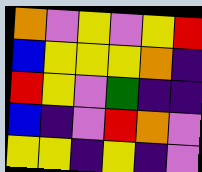[["orange", "violet", "yellow", "violet", "yellow", "red"], ["blue", "yellow", "yellow", "yellow", "orange", "indigo"], ["red", "yellow", "violet", "green", "indigo", "indigo"], ["blue", "indigo", "violet", "red", "orange", "violet"], ["yellow", "yellow", "indigo", "yellow", "indigo", "violet"]]